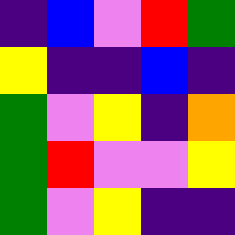[["indigo", "blue", "violet", "red", "green"], ["yellow", "indigo", "indigo", "blue", "indigo"], ["green", "violet", "yellow", "indigo", "orange"], ["green", "red", "violet", "violet", "yellow"], ["green", "violet", "yellow", "indigo", "indigo"]]